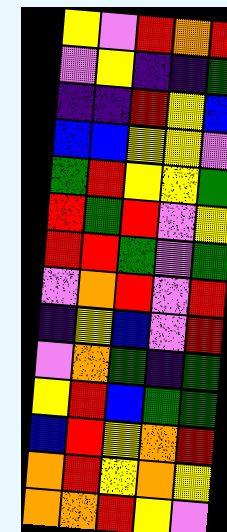[["yellow", "violet", "red", "orange", "red"], ["violet", "yellow", "indigo", "indigo", "green"], ["indigo", "indigo", "red", "yellow", "blue"], ["blue", "blue", "yellow", "yellow", "violet"], ["green", "red", "yellow", "yellow", "green"], ["red", "green", "red", "violet", "yellow"], ["red", "red", "green", "violet", "green"], ["violet", "orange", "red", "violet", "red"], ["indigo", "yellow", "blue", "violet", "red"], ["violet", "orange", "green", "indigo", "green"], ["yellow", "red", "blue", "green", "green"], ["blue", "red", "yellow", "orange", "red"], ["orange", "red", "yellow", "orange", "yellow"], ["orange", "orange", "red", "yellow", "violet"]]